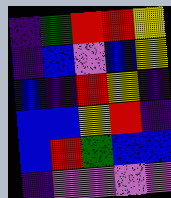[["indigo", "green", "red", "red", "yellow"], ["indigo", "blue", "violet", "blue", "yellow"], ["blue", "indigo", "red", "yellow", "indigo"], ["blue", "blue", "yellow", "red", "indigo"], ["blue", "red", "green", "blue", "blue"], ["indigo", "violet", "violet", "violet", "violet"]]